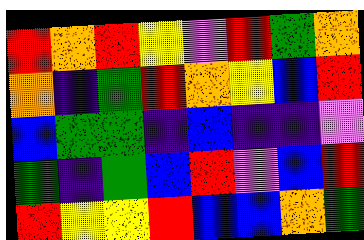[["red", "orange", "red", "yellow", "violet", "red", "green", "orange"], ["orange", "indigo", "green", "red", "orange", "yellow", "blue", "red"], ["blue", "green", "green", "indigo", "blue", "indigo", "indigo", "violet"], ["green", "indigo", "green", "blue", "red", "violet", "blue", "red"], ["red", "yellow", "yellow", "red", "blue", "blue", "orange", "green"]]